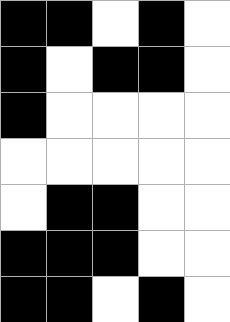[["black", "black", "white", "black", "white"], ["black", "white", "black", "black", "white"], ["black", "white", "white", "white", "white"], ["white", "white", "white", "white", "white"], ["white", "black", "black", "white", "white"], ["black", "black", "black", "white", "white"], ["black", "black", "white", "black", "white"]]